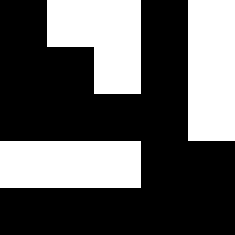[["black", "white", "white", "black", "white"], ["black", "black", "white", "black", "white"], ["black", "black", "black", "black", "white"], ["white", "white", "white", "black", "black"], ["black", "black", "black", "black", "black"]]